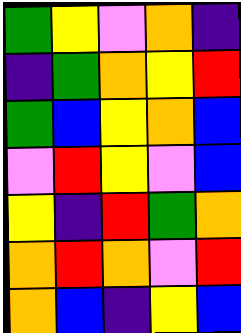[["green", "yellow", "violet", "orange", "indigo"], ["indigo", "green", "orange", "yellow", "red"], ["green", "blue", "yellow", "orange", "blue"], ["violet", "red", "yellow", "violet", "blue"], ["yellow", "indigo", "red", "green", "orange"], ["orange", "red", "orange", "violet", "red"], ["orange", "blue", "indigo", "yellow", "blue"]]